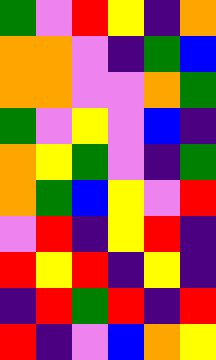[["green", "violet", "red", "yellow", "indigo", "orange"], ["orange", "orange", "violet", "indigo", "green", "blue"], ["orange", "orange", "violet", "violet", "orange", "green"], ["green", "violet", "yellow", "violet", "blue", "indigo"], ["orange", "yellow", "green", "violet", "indigo", "green"], ["orange", "green", "blue", "yellow", "violet", "red"], ["violet", "red", "indigo", "yellow", "red", "indigo"], ["red", "yellow", "red", "indigo", "yellow", "indigo"], ["indigo", "red", "green", "red", "indigo", "red"], ["red", "indigo", "violet", "blue", "orange", "yellow"]]